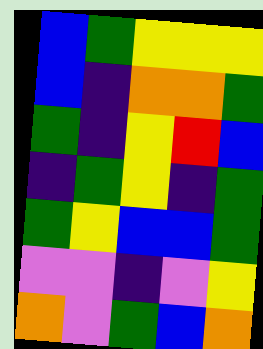[["blue", "green", "yellow", "yellow", "yellow"], ["blue", "indigo", "orange", "orange", "green"], ["green", "indigo", "yellow", "red", "blue"], ["indigo", "green", "yellow", "indigo", "green"], ["green", "yellow", "blue", "blue", "green"], ["violet", "violet", "indigo", "violet", "yellow"], ["orange", "violet", "green", "blue", "orange"]]